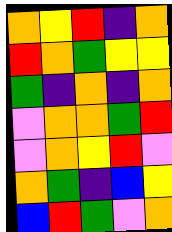[["orange", "yellow", "red", "indigo", "orange"], ["red", "orange", "green", "yellow", "yellow"], ["green", "indigo", "orange", "indigo", "orange"], ["violet", "orange", "orange", "green", "red"], ["violet", "orange", "yellow", "red", "violet"], ["orange", "green", "indigo", "blue", "yellow"], ["blue", "red", "green", "violet", "orange"]]